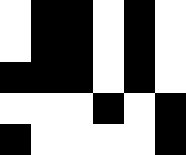[["white", "black", "black", "white", "black", "white"], ["white", "black", "black", "white", "black", "white"], ["black", "black", "black", "white", "black", "white"], ["white", "white", "white", "black", "white", "black"], ["black", "white", "white", "white", "white", "black"]]